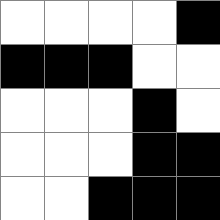[["white", "white", "white", "white", "black"], ["black", "black", "black", "white", "white"], ["white", "white", "white", "black", "white"], ["white", "white", "white", "black", "black"], ["white", "white", "black", "black", "black"]]